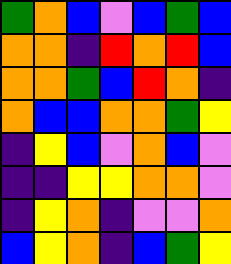[["green", "orange", "blue", "violet", "blue", "green", "blue"], ["orange", "orange", "indigo", "red", "orange", "red", "blue"], ["orange", "orange", "green", "blue", "red", "orange", "indigo"], ["orange", "blue", "blue", "orange", "orange", "green", "yellow"], ["indigo", "yellow", "blue", "violet", "orange", "blue", "violet"], ["indigo", "indigo", "yellow", "yellow", "orange", "orange", "violet"], ["indigo", "yellow", "orange", "indigo", "violet", "violet", "orange"], ["blue", "yellow", "orange", "indigo", "blue", "green", "yellow"]]